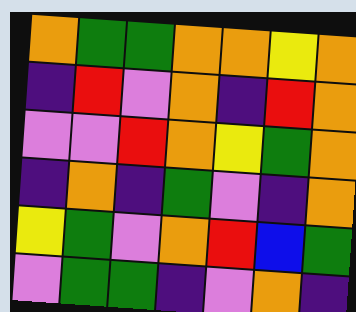[["orange", "green", "green", "orange", "orange", "yellow", "orange"], ["indigo", "red", "violet", "orange", "indigo", "red", "orange"], ["violet", "violet", "red", "orange", "yellow", "green", "orange"], ["indigo", "orange", "indigo", "green", "violet", "indigo", "orange"], ["yellow", "green", "violet", "orange", "red", "blue", "green"], ["violet", "green", "green", "indigo", "violet", "orange", "indigo"]]